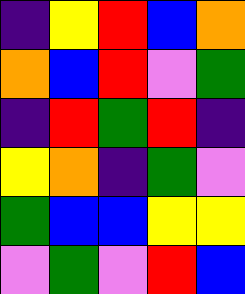[["indigo", "yellow", "red", "blue", "orange"], ["orange", "blue", "red", "violet", "green"], ["indigo", "red", "green", "red", "indigo"], ["yellow", "orange", "indigo", "green", "violet"], ["green", "blue", "blue", "yellow", "yellow"], ["violet", "green", "violet", "red", "blue"]]